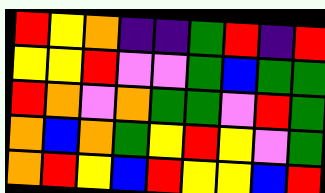[["red", "yellow", "orange", "indigo", "indigo", "green", "red", "indigo", "red"], ["yellow", "yellow", "red", "violet", "violet", "green", "blue", "green", "green"], ["red", "orange", "violet", "orange", "green", "green", "violet", "red", "green"], ["orange", "blue", "orange", "green", "yellow", "red", "yellow", "violet", "green"], ["orange", "red", "yellow", "blue", "red", "yellow", "yellow", "blue", "red"]]